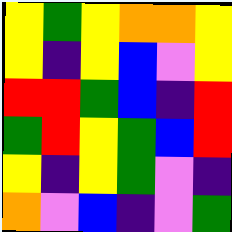[["yellow", "green", "yellow", "orange", "orange", "yellow"], ["yellow", "indigo", "yellow", "blue", "violet", "yellow"], ["red", "red", "green", "blue", "indigo", "red"], ["green", "red", "yellow", "green", "blue", "red"], ["yellow", "indigo", "yellow", "green", "violet", "indigo"], ["orange", "violet", "blue", "indigo", "violet", "green"]]